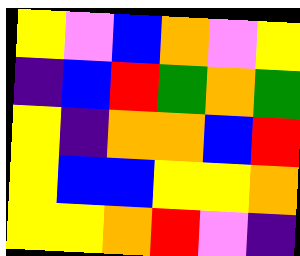[["yellow", "violet", "blue", "orange", "violet", "yellow"], ["indigo", "blue", "red", "green", "orange", "green"], ["yellow", "indigo", "orange", "orange", "blue", "red"], ["yellow", "blue", "blue", "yellow", "yellow", "orange"], ["yellow", "yellow", "orange", "red", "violet", "indigo"]]